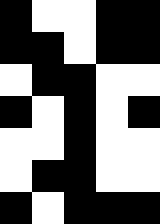[["black", "white", "white", "black", "black"], ["black", "black", "white", "black", "black"], ["white", "black", "black", "white", "white"], ["black", "white", "black", "white", "black"], ["white", "white", "black", "white", "white"], ["white", "black", "black", "white", "white"], ["black", "white", "black", "black", "black"]]